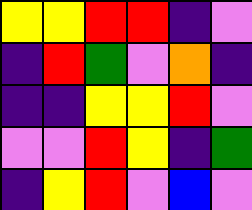[["yellow", "yellow", "red", "red", "indigo", "violet"], ["indigo", "red", "green", "violet", "orange", "indigo"], ["indigo", "indigo", "yellow", "yellow", "red", "violet"], ["violet", "violet", "red", "yellow", "indigo", "green"], ["indigo", "yellow", "red", "violet", "blue", "violet"]]